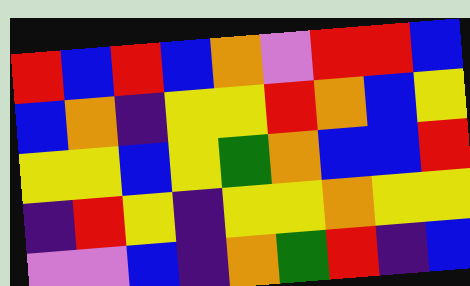[["red", "blue", "red", "blue", "orange", "violet", "red", "red", "blue"], ["blue", "orange", "indigo", "yellow", "yellow", "red", "orange", "blue", "yellow"], ["yellow", "yellow", "blue", "yellow", "green", "orange", "blue", "blue", "red"], ["indigo", "red", "yellow", "indigo", "yellow", "yellow", "orange", "yellow", "yellow"], ["violet", "violet", "blue", "indigo", "orange", "green", "red", "indigo", "blue"]]